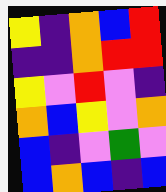[["yellow", "indigo", "orange", "blue", "red"], ["indigo", "indigo", "orange", "red", "red"], ["yellow", "violet", "red", "violet", "indigo"], ["orange", "blue", "yellow", "violet", "orange"], ["blue", "indigo", "violet", "green", "violet"], ["blue", "orange", "blue", "indigo", "blue"]]